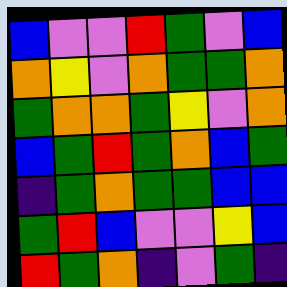[["blue", "violet", "violet", "red", "green", "violet", "blue"], ["orange", "yellow", "violet", "orange", "green", "green", "orange"], ["green", "orange", "orange", "green", "yellow", "violet", "orange"], ["blue", "green", "red", "green", "orange", "blue", "green"], ["indigo", "green", "orange", "green", "green", "blue", "blue"], ["green", "red", "blue", "violet", "violet", "yellow", "blue"], ["red", "green", "orange", "indigo", "violet", "green", "indigo"]]